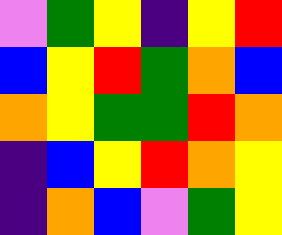[["violet", "green", "yellow", "indigo", "yellow", "red"], ["blue", "yellow", "red", "green", "orange", "blue"], ["orange", "yellow", "green", "green", "red", "orange"], ["indigo", "blue", "yellow", "red", "orange", "yellow"], ["indigo", "orange", "blue", "violet", "green", "yellow"]]